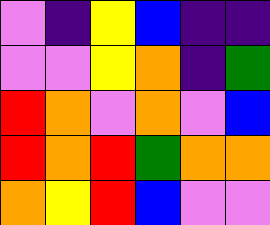[["violet", "indigo", "yellow", "blue", "indigo", "indigo"], ["violet", "violet", "yellow", "orange", "indigo", "green"], ["red", "orange", "violet", "orange", "violet", "blue"], ["red", "orange", "red", "green", "orange", "orange"], ["orange", "yellow", "red", "blue", "violet", "violet"]]